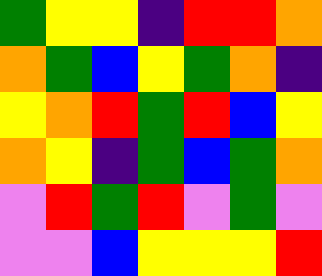[["green", "yellow", "yellow", "indigo", "red", "red", "orange"], ["orange", "green", "blue", "yellow", "green", "orange", "indigo"], ["yellow", "orange", "red", "green", "red", "blue", "yellow"], ["orange", "yellow", "indigo", "green", "blue", "green", "orange"], ["violet", "red", "green", "red", "violet", "green", "violet"], ["violet", "violet", "blue", "yellow", "yellow", "yellow", "red"]]